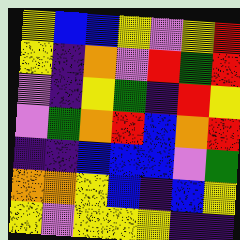[["yellow", "blue", "blue", "yellow", "violet", "yellow", "red"], ["yellow", "indigo", "orange", "violet", "red", "green", "red"], ["violet", "indigo", "yellow", "green", "indigo", "red", "yellow"], ["violet", "green", "orange", "red", "blue", "orange", "red"], ["indigo", "indigo", "blue", "blue", "blue", "violet", "green"], ["orange", "orange", "yellow", "blue", "indigo", "blue", "yellow"], ["yellow", "violet", "yellow", "yellow", "yellow", "indigo", "indigo"]]